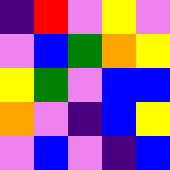[["indigo", "red", "violet", "yellow", "violet"], ["violet", "blue", "green", "orange", "yellow"], ["yellow", "green", "violet", "blue", "blue"], ["orange", "violet", "indigo", "blue", "yellow"], ["violet", "blue", "violet", "indigo", "blue"]]